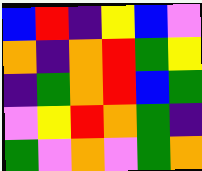[["blue", "red", "indigo", "yellow", "blue", "violet"], ["orange", "indigo", "orange", "red", "green", "yellow"], ["indigo", "green", "orange", "red", "blue", "green"], ["violet", "yellow", "red", "orange", "green", "indigo"], ["green", "violet", "orange", "violet", "green", "orange"]]